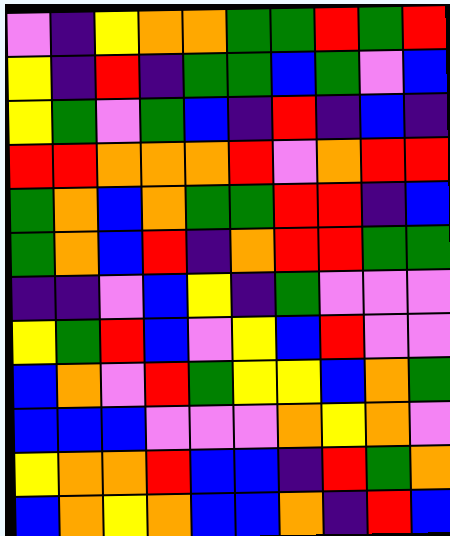[["violet", "indigo", "yellow", "orange", "orange", "green", "green", "red", "green", "red"], ["yellow", "indigo", "red", "indigo", "green", "green", "blue", "green", "violet", "blue"], ["yellow", "green", "violet", "green", "blue", "indigo", "red", "indigo", "blue", "indigo"], ["red", "red", "orange", "orange", "orange", "red", "violet", "orange", "red", "red"], ["green", "orange", "blue", "orange", "green", "green", "red", "red", "indigo", "blue"], ["green", "orange", "blue", "red", "indigo", "orange", "red", "red", "green", "green"], ["indigo", "indigo", "violet", "blue", "yellow", "indigo", "green", "violet", "violet", "violet"], ["yellow", "green", "red", "blue", "violet", "yellow", "blue", "red", "violet", "violet"], ["blue", "orange", "violet", "red", "green", "yellow", "yellow", "blue", "orange", "green"], ["blue", "blue", "blue", "violet", "violet", "violet", "orange", "yellow", "orange", "violet"], ["yellow", "orange", "orange", "red", "blue", "blue", "indigo", "red", "green", "orange"], ["blue", "orange", "yellow", "orange", "blue", "blue", "orange", "indigo", "red", "blue"]]